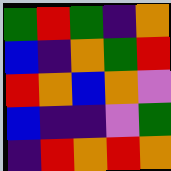[["green", "red", "green", "indigo", "orange"], ["blue", "indigo", "orange", "green", "red"], ["red", "orange", "blue", "orange", "violet"], ["blue", "indigo", "indigo", "violet", "green"], ["indigo", "red", "orange", "red", "orange"]]